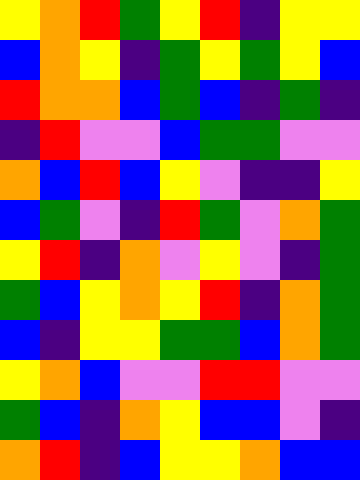[["yellow", "orange", "red", "green", "yellow", "red", "indigo", "yellow", "yellow"], ["blue", "orange", "yellow", "indigo", "green", "yellow", "green", "yellow", "blue"], ["red", "orange", "orange", "blue", "green", "blue", "indigo", "green", "indigo"], ["indigo", "red", "violet", "violet", "blue", "green", "green", "violet", "violet"], ["orange", "blue", "red", "blue", "yellow", "violet", "indigo", "indigo", "yellow"], ["blue", "green", "violet", "indigo", "red", "green", "violet", "orange", "green"], ["yellow", "red", "indigo", "orange", "violet", "yellow", "violet", "indigo", "green"], ["green", "blue", "yellow", "orange", "yellow", "red", "indigo", "orange", "green"], ["blue", "indigo", "yellow", "yellow", "green", "green", "blue", "orange", "green"], ["yellow", "orange", "blue", "violet", "violet", "red", "red", "violet", "violet"], ["green", "blue", "indigo", "orange", "yellow", "blue", "blue", "violet", "indigo"], ["orange", "red", "indigo", "blue", "yellow", "yellow", "orange", "blue", "blue"]]